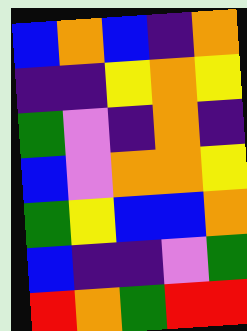[["blue", "orange", "blue", "indigo", "orange"], ["indigo", "indigo", "yellow", "orange", "yellow"], ["green", "violet", "indigo", "orange", "indigo"], ["blue", "violet", "orange", "orange", "yellow"], ["green", "yellow", "blue", "blue", "orange"], ["blue", "indigo", "indigo", "violet", "green"], ["red", "orange", "green", "red", "red"]]